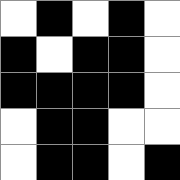[["white", "black", "white", "black", "white"], ["black", "white", "black", "black", "white"], ["black", "black", "black", "black", "white"], ["white", "black", "black", "white", "white"], ["white", "black", "black", "white", "black"]]